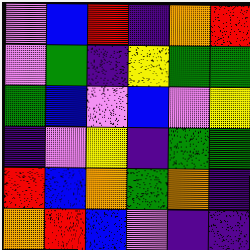[["violet", "blue", "red", "indigo", "orange", "red"], ["violet", "green", "indigo", "yellow", "green", "green"], ["green", "blue", "violet", "blue", "violet", "yellow"], ["indigo", "violet", "yellow", "indigo", "green", "green"], ["red", "blue", "orange", "green", "orange", "indigo"], ["orange", "red", "blue", "violet", "indigo", "indigo"]]